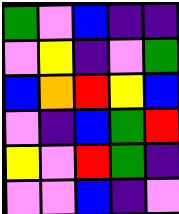[["green", "violet", "blue", "indigo", "indigo"], ["violet", "yellow", "indigo", "violet", "green"], ["blue", "orange", "red", "yellow", "blue"], ["violet", "indigo", "blue", "green", "red"], ["yellow", "violet", "red", "green", "indigo"], ["violet", "violet", "blue", "indigo", "violet"]]